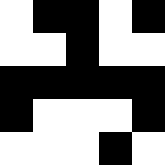[["white", "black", "black", "white", "black"], ["white", "white", "black", "white", "white"], ["black", "black", "black", "black", "black"], ["black", "white", "white", "white", "black"], ["white", "white", "white", "black", "white"]]